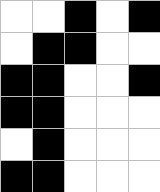[["white", "white", "black", "white", "black"], ["white", "black", "black", "white", "white"], ["black", "black", "white", "white", "black"], ["black", "black", "white", "white", "white"], ["white", "black", "white", "white", "white"], ["black", "black", "white", "white", "white"]]